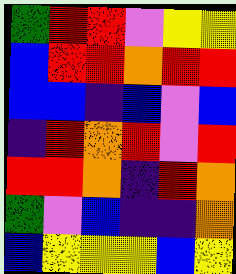[["green", "red", "red", "violet", "yellow", "yellow"], ["blue", "red", "red", "orange", "red", "red"], ["blue", "blue", "indigo", "blue", "violet", "blue"], ["indigo", "red", "orange", "red", "violet", "red"], ["red", "red", "orange", "indigo", "red", "orange"], ["green", "violet", "blue", "indigo", "indigo", "orange"], ["blue", "yellow", "yellow", "yellow", "blue", "yellow"]]